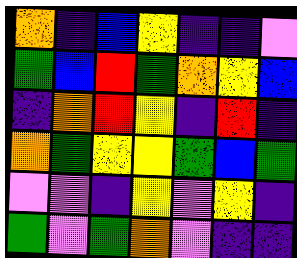[["orange", "indigo", "blue", "yellow", "indigo", "indigo", "violet"], ["green", "blue", "red", "green", "orange", "yellow", "blue"], ["indigo", "orange", "red", "yellow", "indigo", "red", "indigo"], ["orange", "green", "yellow", "yellow", "green", "blue", "green"], ["violet", "violet", "indigo", "yellow", "violet", "yellow", "indigo"], ["green", "violet", "green", "orange", "violet", "indigo", "indigo"]]